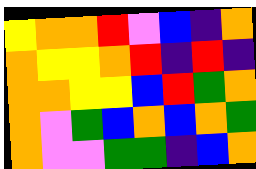[["yellow", "orange", "orange", "red", "violet", "blue", "indigo", "orange"], ["orange", "yellow", "yellow", "orange", "red", "indigo", "red", "indigo"], ["orange", "orange", "yellow", "yellow", "blue", "red", "green", "orange"], ["orange", "violet", "green", "blue", "orange", "blue", "orange", "green"], ["orange", "violet", "violet", "green", "green", "indigo", "blue", "orange"]]